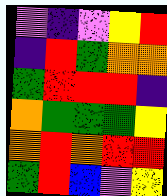[["violet", "indigo", "violet", "yellow", "red"], ["indigo", "red", "green", "orange", "orange"], ["green", "red", "red", "red", "indigo"], ["orange", "green", "green", "green", "yellow"], ["orange", "red", "orange", "red", "red"], ["green", "red", "blue", "violet", "yellow"]]